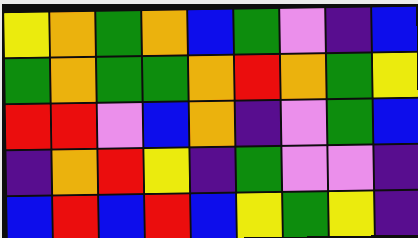[["yellow", "orange", "green", "orange", "blue", "green", "violet", "indigo", "blue"], ["green", "orange", "green", "green", "orange", "red", "orange", "green", "yellow"], ["red", "red", "violet", "blue", "orange", "indigo", "violet", "green", "blue"], ["indigo", "orange", "red", "yellow", "indigo", "green", "violet", "violet", "indigo"], ["blue", "red", "blue", "red", "blue", "yellow", "green", "yellow", "indigo"]]